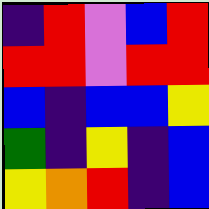[["indigo", "red", "violet", "blue", "red"], ["red", "red", "violet", "red", "red"], ["blue", "indigo", "blue", "blue", "yellow"], ["green", "indigo", "yellow", "indigo", "blue"], ["yellow", "orange", "red", "indigo", "blue"]]